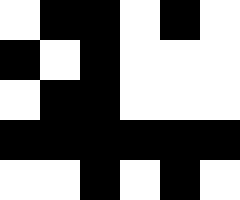[["white", "black", "black", "white", "black", "white"], ["black", "white", "black", "white", "white", "white"], ["white", "black", "black", "white", "white", "white"], ["black", "black", "black", "black", "black", "black"], ["white", "white", "black", "white", "black", "white"]]